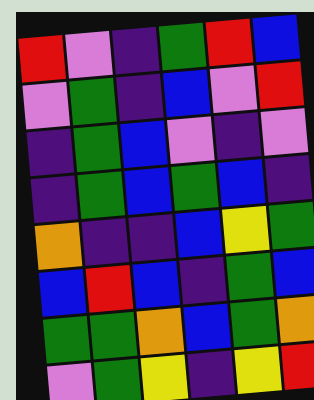[["red", "violet", "indigo", "green", "red", "blue"], ["violet", "green", "indigo", "blue", "violet", "red"], ["indigo", "green", "blue", "violet", "indigo", "violet"], ["indigo", "green", "blue", "green", "blue", "indigo"], ["orange", "indigo", "indigo", "blue", "yellow", "green"], ["blue", "red", "blue", "indigo", "green", "blue"], ["green", "green", "orange", "blue", "green", "orange"], ["violet", "green", "yellow", "indigo", "yellow", "red"]]